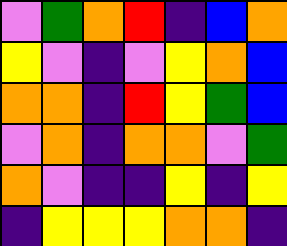[["violet", "green", "orange", "red", "indigo", "blue", "orange"], ["yellow", "violet", "indigo", "violet", "yellow", "orange", "blue"], ["orange", "orange", "indigo", "red", "yellow", "green", "blue"], ["violet", "orange", "indigo", "orange", "orange", "violet", "green"], ["orange", "violet", "indigo", "indigo", "yellow", "indigo", "yellow"], ["indigo", "yellow", "yellow", "yellow", "orange", "orange", "indigo"]]